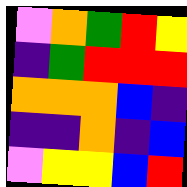[["violet", "orange", "green", "red", "yellow"], ["indigo", "green", "red", "red", "red"], ["orange", "orange", "orange", "blue", "indigo"], ["indigo", "indigo", "orange", "indigo", "blue"], ["violet", "yellow", "yellow", "blue", "red"]]